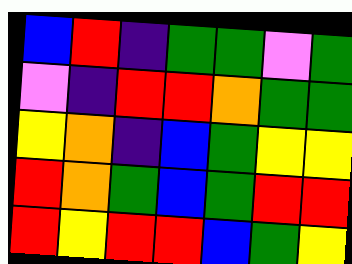[["blue", "red", "indigo", "green", "green", "violet", "green"], ["violet", "indigo", "red", "red", "orange", "green", "green"], ["yellow", "orange", "indigo", "blue", "green", "yellow", "yellow"], ["red", "orange", "green", "blue", "green", "red", "red"], ["red", "yellow", "red", "red", "blue", "green", "yellow"]]